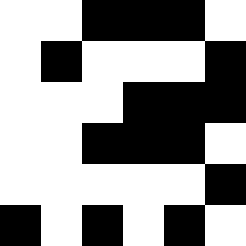[["white", "white", "black", "black", "black", "white"], ["white", "black", "white", "white", "white", "black"], ["white", "white", "white", "black", "black", "black"], ["white", "white", "black", "black", "black", "white"], ["white", "white", "white", "white", "white", "black"], ["black", "white", "black", "white", "black", "white"]]